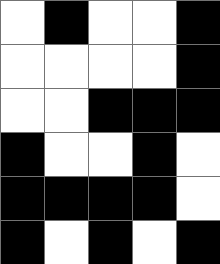[["white", "black", "white", "white", "black"], ["white", "white", "white", "white", "black"], ["white", "white", "black", "black", "black"], ["black", "white", "white", "black", "white"], ["black", "black", "black", "black", "white"], ["black", "white", "black", "white", "black"]]